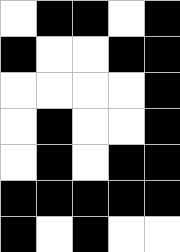[["white", "black", "black", "white", "black"], ["black", "white", "white", "black", "black"], ["white", "white", "white", "white", "black"], ["white", "black", "white", "white", "black"], ["white", "black", "white", "black", "black"], ["black", "black", "black", "black", "black"], ["black", "white", "black", "white", "white"]]